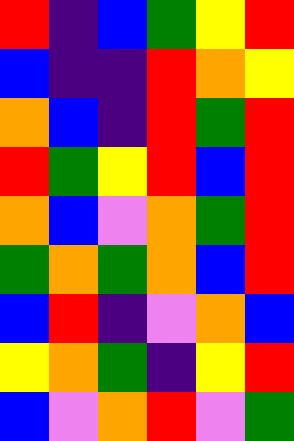[["red", "indigo", "blue", "green", "yellow", "red"], ["blue", "indigo", "indigo", "red", "orange", "yellow"], ["orange", "blue", "indigo", "red", "green", "red"], ["red", "green", "yellow", "red", "blue", "red"], ["orange", "blue", "violet", "orange", "green", "red"], ["green", "orange", "green", "orange", "blue", "red"], ["blue", "red", "indigo", "violet", "orange", "blue"], ["yellow", "orange", "green", "indigo", "yellow", "red"], ["blue", "violet", "orange", "red", "violet", "green"]]